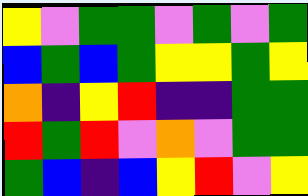[["yellow", "violet", "green", "green", "violet", "green", "violet", "green"], ["blue", "green", "blue", "green", "yellow", "yellow", "green", "yellow"], ["orange", "indigo", "yellow", "red", "indigo", "indigo", "green", "green"], ["red", "green", "red", "violet", "orange", "violet", "green", "green"], ["green", "blue", "indigo", "blue", "yellow", "red", "violet", "yellow"]]